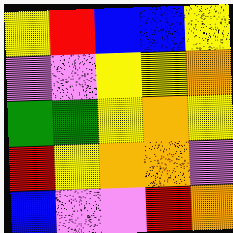[["yellow", "red", "blue", "blue", "yellow"], ["violet", "violet", "yellow", "yellow", "orange"], ["green", "green", "yellow", "orange", "yellow"], ["red", "yellow", "orange", "orange", "violet"], ["blue", "violet", "violet", "red", "orange"]]